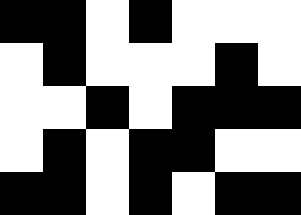[["black", "black", "white", "black", "white", "white", "white"], ["white", "black", "white", "white", "white", "black", "white"], ["white", "white", "black", "white", "black", "black", "black"], ["white", "black", "white", "black", "black", "white", "white"], ["black", "black", "white", "black", "white", "black", "black"]]